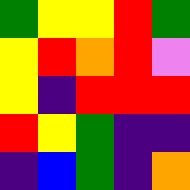[["green", "yellow", "yellow", "red", "green"], ["yellow", "red", "orange", "red", "violet"], ["yellow", "indigo", "red", "red", "red"], ["red", "yellow", "green", "indigo", "indigo"], ["indigo", "blue", "green", "indigo", "orange"]]